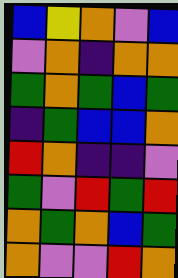[["blue", "yellow", "orange", "violet", "blue"], ["violet", "orange", "indigo", "orange", "orange"], ["green", "orange", "green", "blue", "green"], ["indigo", "green", "blue", "blue", "orange"], ["red", "orange", "indigo", "indigo", "violet"], ["green", "violet", "red", "green", "red"], ["orange", "green", "orange", "blue", "green"], ["orange", "violet", "violet", "red", "orange"]]